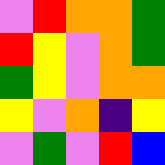[["violet", "red", "orange", "orange", "green"], ["red", "yellow", "violet", "orange", "green"], ["green", "yellow", "violet", "orange", "orange"], ["yellow", "violet", "orange", "indigo", "yellow"], ["violet", "green", "violet", "red", "blue"]]